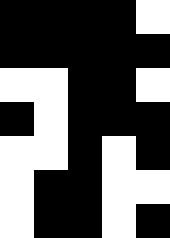[["black", "black", "black", "black", "white"], ["black", "black", "black", "black", "black"], ["white", "white", "black", "black", "white"], ["black", "white", "black", "black", "black"], ["white", "white", "black", "white", "black"], ["white", "black", "black", "white", "white"], ["white", "black", "black", "white", "black"]]